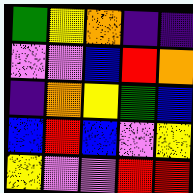[["green", "yellow", "orange", "indigo", "indigo"], ["violet", "violet", "blue", "red", "orange"], ["indigo", "orange", "yellow", "green", "blue"], ["blue", "red", "blue", "violet", "yellow"], ["yellow", "violet", "violet", "red", "red"]]